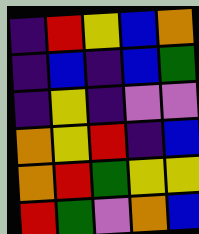[["indigo", "red", "yellow", "blue", "orange"], ["indigo", "blue", "indigo", "blue", "green"], ["indigo", "yellow", "indigo", "violet", "violet"], ["orange", "yellow", "red", "indigo", "blue"], ["orange", "red", "green", "yellow", "yellow"], ["red", "green", "violet", "orange", "blue"]]